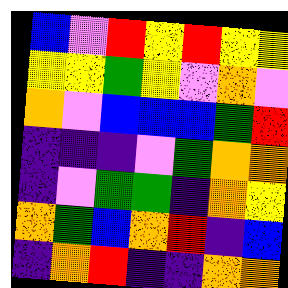[["blue", "violet", "red", "yellow", "red", "yellow", "yellow"], ["yellow", "yellow", "green", "yellow", "violet", "orange", "violet"], ["orange", "violet", "blue", "blue", "blue", "green", "red"], ["indigo", "indigo", "indigo", "violet", "green", "orange", "orange"], ["indigo", "violet", "green", "green", "indigo", "orange", "yellow"], ["orange", "green", "blue", "orange", "red", "indigo", "blue"], ["indigo", "orange", "red", "indigo", "indigo", "orange", "orange"]]